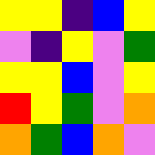[["yellow", "yellow", "indigo", "blue", "yellow"], ["violet", "indigo", "yellow", "violet", "green"], ["yellow", "yellow", "blue", "violet", "yellow"], ["red", "yellow", "green", "violet", "orange"], ["orange", "green", "blue", "orange", "violet"]]